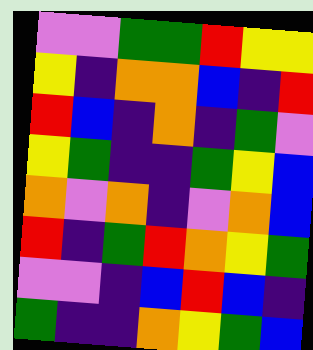[["violet", "violet", "green", "green", "red", "yellow", "yellow"], ["yellow", "indigo", "orange", "orange", "blue", "indigo", "red"], ["red", "blue", "indigo", "orange", "indigo", "green", "violet"], ["yellow", "green", "indigo", "indigo", "green", "yellow", "blue"], ["orange", "violet", "orange", "indigo", "violet", "orange", "blue"], ["red", "indigo", "green", "red", "orange", "yellow", "green"], ["violet", "violet", "indigo", "blue", "red", "blue", "indigo"], ["green", "indigo", "indigo", "orange", "yellow", "green", "blue"]]